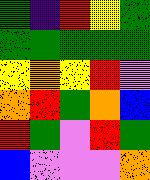[["green", "indigo", "red", "yellow", "green"], ["green", "green", "green", "green", "green"], ["yellow", "orange", "yellow", "red", "violet"], ["orange", "red", "green", "orange", "blue"], ["red", "green", "violet", "red", "green"], ["blue", "violet", "violet", "violet", "orange"]]